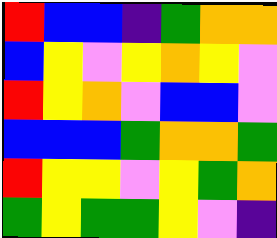[["red", "blue", "blue", "indigo", "green", "orange", "orange"], ["blue", "yellow", "violet", "yellow", "orange", "yellow", "violet"], ["red", "yellow", "orange", "violet", "blue", "blue", "violet"], ["blue", "blue", "blue", "green", "orange", "orange", "green"], ["red", "yellow", "yellow", "violet", "yellow", "green", "orange"], ["green", "yellow", "green", "green", "yellow", "violet", "indigo"]]